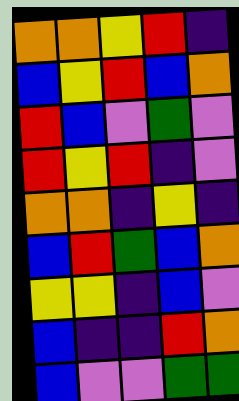[["orange", "orange", "yellow", "red", "indigo"], ["blue", "yellow", "red", "blue", "orange"], ["red", "blue", "violet", "green", "violet"], ["red", "yellow", "red", "indigo", "violet"], ["orange", "orange", "indigo", "yellow", "indigo"], ["blue", "red", "green", "blue", "orange"], ["yellow", "yellow", "indigo", "blue", "violet"], ["blue", "indigo", "indigo", "red", "orange"], ["blue", "violet", "violet", "green", "green"]]